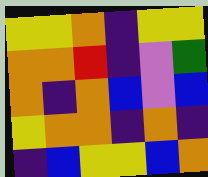[["yellow", "yellow", "orange", "indigo", "yellow", "yellow"], ["orange", "orange", "red", "indigo", "violet", "green"], ["orange", "indigo", "orange", "blue", "violet", "blue"], ["yellow", "orange", "orange", "indigo", "orange", "indigo"], ["indigo", "blue", "yellow", "yellow", "blue", "orange"]]